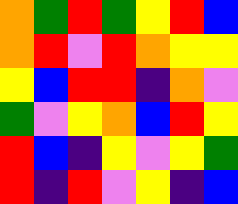[["orange", "green", "red", "green", "yellow", "red", "blue"], ["orange", "red", "violet", "red", "orange", "yellow", "yellow"], ["yellow", "blue", "red", "red", "indigo", "orange", "violet"], ["green", "violet", "yellow", "orange", "blue", "red", "yellow"], ["red", "blue", "indigo", "yellow", "violet", "yellow", "green"], ["red", "indigo", "red", "violet", "yellow", "indigo", "blue"]]